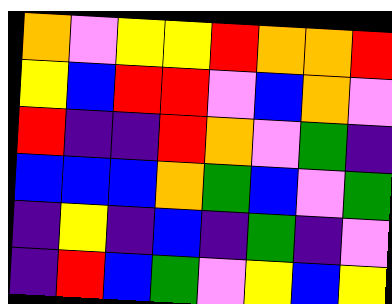[["orange", "violet", "yellow", "yellow", "red", "orange", "orange", "red"], ["yellow", "blue", "red", "red", "violet", "blue", "orange", "violet"], ["red", "indigo", "indigo", "red", "orange", "violet", "green", "indigo"], ["blue", "blue", "blue", "orange", "green", "blue", "violet", "green"], ["indigo", "yellow", "indigo", "blue", "indigo", "green", "indigo", "violet"], ["indigo", "red", "blue", "green", "violet", "yellow", "blue", "yellow"]]